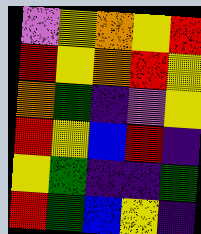[["violet", "yellow", "orange", "yellow", "red"], ["red", "yellow", "orange", "red", "yellow"], ["orange", "green", "indigo", "violet", "yellow"], ["red", "yellow", "blue", "red", "indigo"], ["yellow", "green", "indigo", "indigo", "green"], ["red", "green", "blue", "yellow", "indigo"]]